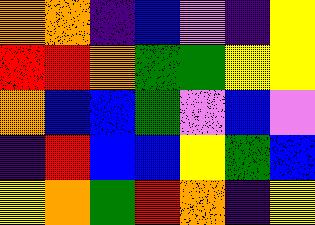[["orange", "orange", "indigo", "blue", "violet", "indigo", "yellow"], ["red", "red", "orange", "green", "green", "yellow", "yellow"], ["orange", "blue", "blue", "green", "violet", "blue", "violet"], ["indigo", "red", "blue", "blue", "yellow", "green", "blue"], ["yellow", "orange", "green", "red", "orange", "indigo", "yellow"]]